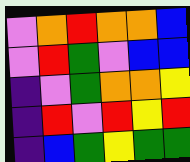[["violet", "orange", "red", "orange", "orange", "blue"], ["violet", "red", "green", "violet", "blue", "blue"], ["indigo", "violet", "green", "orange", "orange", "yellow"], ["indigo", "red", "violet", "red", "yellow", "red"], ["indigo", "blue", "green", "yellow", "green", "green"]]